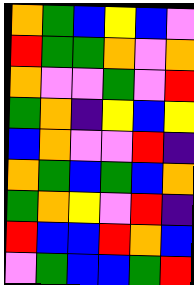[["orange", "green", "blue", "yellow", "blue", "violet"], ["red", "green", "green", "orange", "violet", "orange"], ["orange", "violet", "violet", "green", "violet", "red"], ["green", "orange", "indigo", "yellow", "blue", "yellow"], ["blue", "orange", "violet", "violet", "red", "indigo"], ["orange", "green", "blue", "green", "blue", "orange"], ["green", "orange", "yellow", "violet", "red", "indigo"], ["red", "blue", "blue", "red", "orange", "blue"], ["violet", "green", "blue", "blue", "green", "red"]]